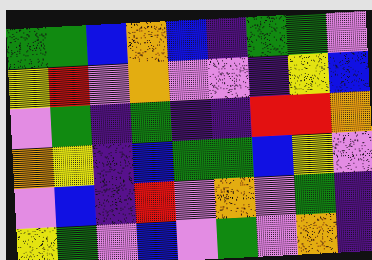[["green", "green", "blue", "orange", "blue", "indigo", "green", "green", "violet"], ["yellow", "red", "violet", "orange", "violet", "violet", "indigo", "yellow", "blue"], ["violet", "green", "indigo", "green", "indigo", "indigo", "red", "red", "orange"], ["orange", "yellow", "indigo", "blue", "green", "green", "blue", "yellow", "violet"], ["violet", "blue", "indigo", "red", "violet", "orange", "violet", "green", "indigo"], ["yellow", "green", "violet", "blue", "violet", "green", "violet", "orange", "indigo"]]